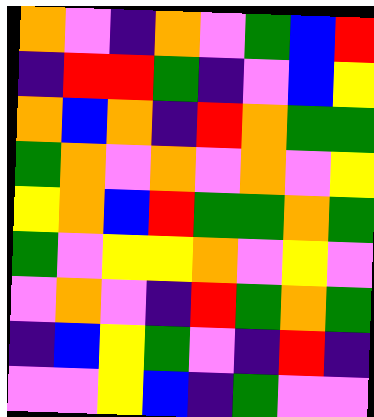[["orange", "violet", "indigo", "orange", "violet", "green", "blue", "red"], ["indigo", "red", "red", "green", "indigo", "violet", "blue", "yellow"], ["orange", "blue", "orange", "indigo", "red", "orange", "green", "green"], ["green", "orange", "violet", "orange", "violet", "orange", "violet", "yellow"], ["yellow", "orange", "blue", "red", "green", "green", "orange", "green"], ["green", "violet", "yellow", "yellow", "orange", "violet", "yellow", "violet"], ["violet", "orange", "violet", "indigo", "red", "green", "orange", "green"], ["indigo", "blue", "yellow", "green", "violet", "indigo", "red", "indigo"], ["violet", "violet", "yellow", "blue", "indigo", "green", "violet", "violet"]]